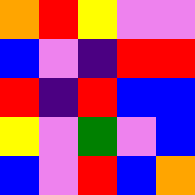[["orange", "red", "yellow", "violet", "violet"], ["blue", "violet", "indigo", "red", "red"], ["red", "indigo", "red", "blue", "blue"], ["yellow", "violet", "green", "violet", "blue"], ["blue", "violet", "red", "blue", "orange"]]